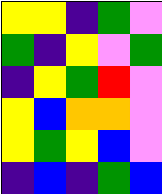[["yellow", "yellow", "indigo", "green", "violet"], ["green", "indigo", "yellow", "violet", "green"], ["indigo", "yellow", "green", "red", "violet"], ["yellow", "blue", "orange", "orange", "violet"], ["yellow", "green", "yellow", "blue", "violet"], ["indigo", "blue", "indigo", "green", "blue"]]